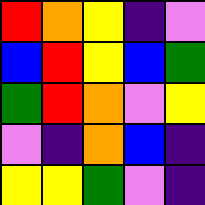[["red", "orange", "yellow", "indigo", "violet"], ["blue", "red", "yellow", "blue", "green"], ["green", "red", "orange", "violet", "yellow"], ["violet", "indigo", "orange", "blue", "indigo"], ["yellow", "yellow", "green", "violet", "indigo"]]